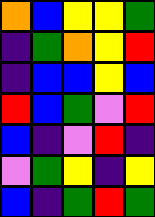[["orange", "blue", "yellow", "yellow", "green"], ["indigo", "green", "orange", "yellow", "red"], ["indigo", "blue", "blue", "yellow", "blue"], ["red", "blue", "green", "violet", "red"], ["blue", "indigo", "violet", "red", "indigo"], ["violet", "green", "yellow", "indigo", "yellow"], ["blue", "indigo", "green", "red", "green"]]